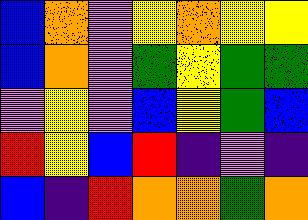[["blue", "orange", "violet", "yellow", "orange", "yellow", "yellow"], ["blue", "orange", "violet", "green", "yellow", "green", "green"], ["violet", "yellow", "violet", "blue", "yellow", "green", "blue"], ["red", "yellow", "blue", "red", "indigo", "violet", "indigo"], ["blue", "indigo", "red", "orange", "orange", "green", "orange"]]